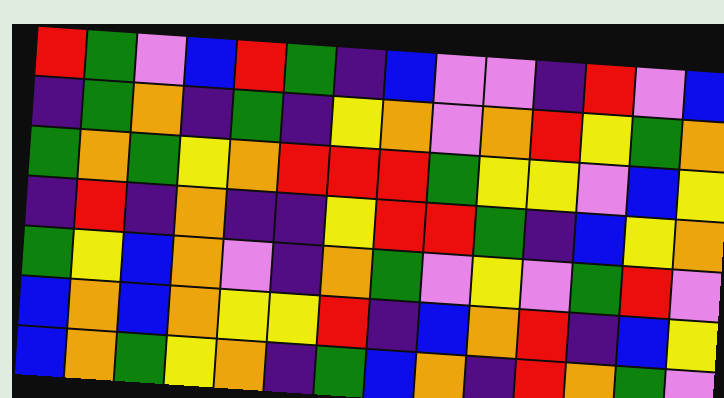[["red", "green", "violet", "blue", "red", "green", "indigo", "blue", "violet", "violet", "indigo", "red", "violet", "blue"], ["indigo", "green", "orange", "indigo", "green", "indigo", "yellow", "orange", "violet", "orange", "red", "yellow", "green", "orange"], ["green", "orange", "green", "yellow", "orange", "red", "red", "red", "green", "yellow", "yellow", "violet", "blue", "yellow"], ["indigo", "red", "indigo", "orange", "indigo", "indigo", "yellow", "red", "red", "green", "indigo", "blue", "yellow", "orange"], ["green", "yellow", "blue", "orange", "violet", "indigo", "orange", "green", "violet", "yellow", "violet", "green", "red", "violet"], ["blue", "orange", "blue", "orange", "yellow", "yellow", "red", "indigo", "blue", "orange", "red", "indigo", "blue", "yellow"], ["blue", "orange", "green", "yellow", "orange", "indigo", "green", "blue", "orange", "indigo", "red", "orange", "green", "violet"]]